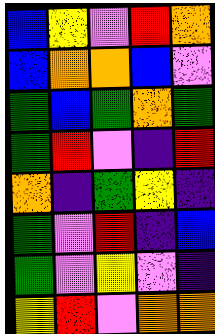[["blue", "yellow", "violet", "red", "orange"], ["blue", "orange", "orange", "blue", "violet"], ["green", "blue", "green", "orange", "green"], ["green", "red", "violet", "indigo", "red"], ["orange", "indigo", "green", "yellow", "indigo"], ["green", "violet", "red", "indigo", "blue"], ["green", "violet", "yellow", "violet", "indigo"], ["yellow", "red", "violet", "orange", "orange"]]